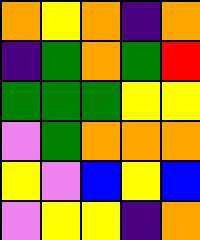[["orange", "yellow", "orange", "indigo", "orange"], ["indigo", "green", "orange", "green", "red"], ["green", "green", "green", "yellow", "yellow"], ["violet", "green", "orange", "orange", "orange"], ["yellow", "violet", "blue", "yellow", "blue"], ["violet", "yellow", "yellow", "indigo", "orange"]]